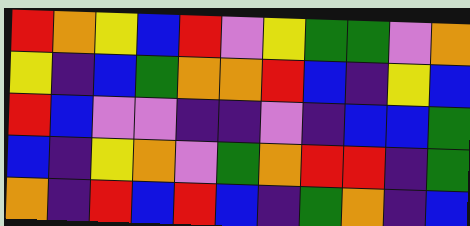[["red", "orange", "yellow", "blue", "red", "violet", "yellow", "green", "green", "violet", "orange"], ["yellow", "indigo", "blue", "green", "orange", "orange", "red", "blue", "indigo", "yellow", "blue"], ["red", "blue", "violet", "violet", "indigo", "indigo", "violet", "indigo", "blue", "blue", "green"], ["blue", "indigo", "yellow", "orange", "violet", "green", "orange", "red", "red", "indigo", "green"], ["orange", "indigo", "red", "blue", "red", "blue", "indigo", "green", "orange", "indigo", "blue"]]